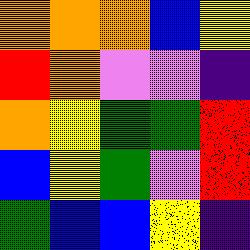[["orange", "orange", "orange", "blue", "yellow"], ["red", "orange", "violet", "violet", "indigo"], ["orange", "yellow", "green", "green", "red"], ["blue", "yellow", "green", "violet", "red"], ["green", "blue", "blue", "yellow", "indigo"]]